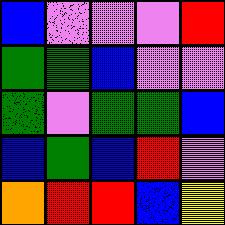[["blue", "violet", "violet", "violet", "red"], ["green", "green", "blue", "violet", "violet"], ["green", "violet", "green", "green", "blue"], ["blue", "green", "blue", "red", "violet"], ["orange", "red", "red", "blue", "yellow"]]